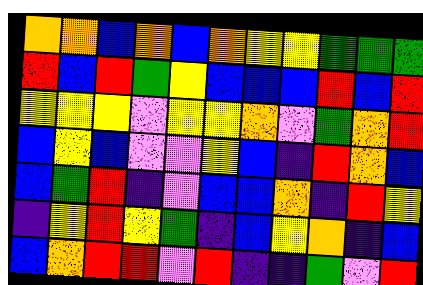[["orange", "orange", "blue", "orange", "blue", "orange", "yellow", "yellow", "green", "green", "green"], ["red", "blue", "red", "green", "yellow", "blue", "blue", "blue", "red", "blue", "red"], ["yellow", "yellow", "yellow", "violet", "yellow", "yellow", "orange", "violet", "green", "orange", "red"], ["blue", "yellow", "blue", "violet", "violet", "yellow", "blue", "indigo", "red", "orange", "blue"], ["blue", "green", "red", "indigo", "violet", "blue", "blue", "orange", "indigo", "red", "yellow"], ["indigo", "yellow", "red", "yellow", "green", "indigo", "blue", "yellow", "orange", "indigo", "blue"], ["blue", "orange", "red", "red", "violet", "red", "indigo", "indigo", "green", "violet", "red"]]